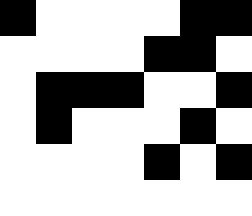[["black", "white", "white", "white", "white", "black", "black"], ["white", "white", "white", "white", "black", "black", "white"], ["white", "black", "black", "black", "white", "white", "black"], ["white", "black", "white", "white", "white", "black", "white"], ["white", "white", "white", "white", "black", "white", "black"], ["white", "white", "white", "white", "white", "white", "white"]]